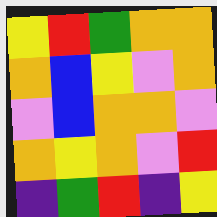[["yellow", "red", "green", "orange", "orange"], ["orange", "blue", "yellow", "violet", "orange"], ["violet", "blue", "orange", "orange", "violet"], ["orange", "yellow", "orange", "violet", "red"], ["indigo", "green", "red", "indigo", "yellow"]]